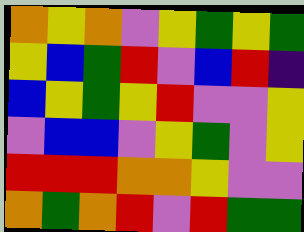[["orange", "yellow", "orange", "violet", "yellow", "green", "yellow", "green"], ["yellow", "blue", "green", "red", "violet", "blue", "red", "indigo"], ["blue", "yellow", "green", "yellow", "red", "violet", "violet", "yellow"], ["violet", "blue", "blue", "violet", "yellow", "green", "violet", "yellow"], ["red", "red", "red", "orange", "orange", "yellow", "violet", "violet"], ["orange", "green", "orange", "red", "violet", "red", "green", "green"]]